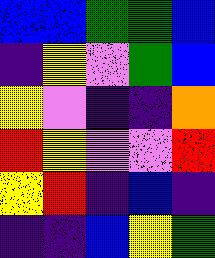[["blue", "blue", "green", "green", "blue"], ["indigo", "yellow", "violet", "green", "blue"], ["yellow", "violet", "indigo", "indigo", "orange"], ["red", "yellow", "violet", "violet", "red"], ["yellow", "red", "indigo", "blue", "indigo"], ["indigo", "indigo", "blue", "yellow", "green"]]